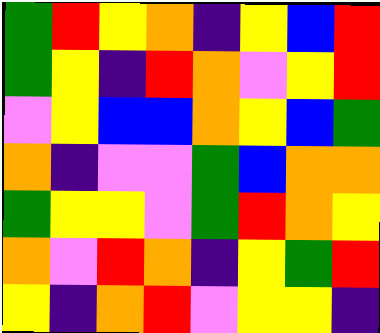[["green", "red", "yellow", "orange", "indigo", "yellow", "blue", "red"], ["green", "yellow", "indigo", "red", "orange", "violet", "yellow", "red"], ["violet", "yellow", "blue", "blue", "orange", "yellow", "blue", "green"], ["orange", "indigo", "violet", "violet", "green", "blue", "orange", "orange"], ["green", "yellow", "yellow", "violet", "green", "red", "orange", "yellow"], ["orange", "violet", "red", "orange", "indigo", "yellow", "green", "red"], ["yellow", "indigo", "orange", "red", "violet", "yellow", "yellow", "indigo"]]